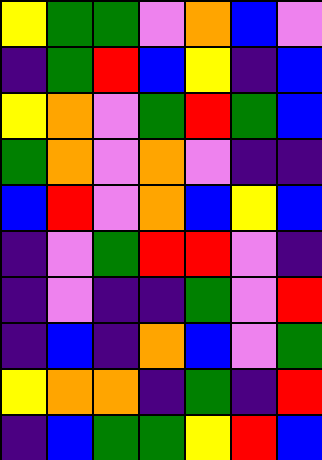[["yellow", "green", "green", "violet", "orange", "blue", "violet"], ["indigo", "green", "red", "blue", "yellow", "indigo", "blue"], ["yellow", "orange", "violet", "green", "red", "green", "blue"], ["green", "orange", "violet", "orange", "violet", "indigo", "indigo"], ["blue", "red", "violet", "orange", "blue", "yellow", "blue"], ["indigo", "violet", "green", "red", "red", "violet", "indigo"], ["indigo", "violet", "indigo", "indigo", "green", "violet", "red"], ["indigo", "blue", "indigo", "orange", "blue", "violet", "green"], ["yellow", "orange", "orange", "indigo", "green", "indigo", "red"], ["indigo", "blue", "green", "green", "yellow", "red", "blue"]]